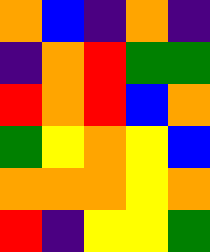[["orange", "blue", "indigo", "orange", "indigo"], ["indigo", "orange", "red", "green", "green"], ["red", "orange", "red", "blue", "orange"], ["green", "yellow", "orange", "yellow", "blue"], ["orange", "orange", "orange", "yellow", "orange"], ["red", "indigo", "yellow", "yellow", "green"]]